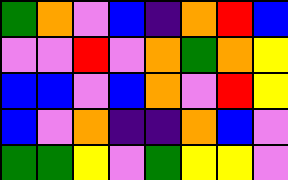[["green", "orange", "violet", "blue", "indigo", "orange", "red", "blue"], ["violet", "violet", "red", "violet", "orange", "green", "orange", "yellow"], ["blue", "blue", "violet", "blue", "orange", "violet", "red", "yellow"], ["blue", "violet", "orange", "indigo", "indigo", "orange", "blue", "violet"], ["green", "green", "yellow", "violet", "green", "yellow", "yellow", "violet"]]